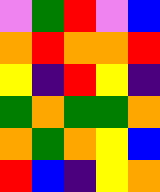[["violet", "green", "red", "violet", "blue"], ["orange", "red", "orange", "orange", "red"], ["yellow", "indigo", "red", "yellow", "indigo"], ["green", "orange", "green", "green", "orange"], ["orange", "green", "orange", "yellow", "blue"], ["red", "blue", "indigo", "yellow", "orange"]]